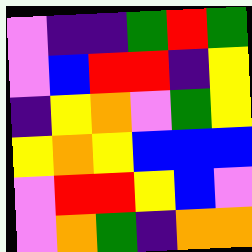[["violet", "indigo", "indigo", "green", "red", "green"], ["violet", "blue", "red", "red", "indigo", "yellow"], ["indigo", "yellow", "orange", "violet", "green", "yellow"], ["yellow", "orange", "yellow", "blue", "blue", "blue"], ["violet", "red", "red", "yellow", "blue", "violet"], ["violet", "orange", "green", "indigo", "orange", "orange"]]